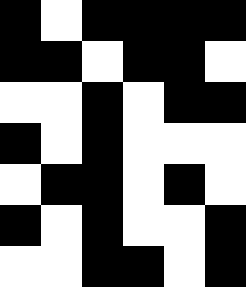[["black", "white", "black", "black", "black", "black"], ["black", "black", "white", "black", "black", "white"], ["white", "white", "black", "white", "black", "black"], ["black", "white", "black", "white", "white", "white"], ["white", "black", "black", "white", "black", "white"], ["black", "white", "black", "white", "white", "black"], ["white", "white", "black", "black", "white", "black"]]